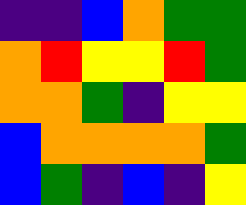[["indigo", "indigo", "blue", "orange", "green", "green"], ["orange", "red", "yellow", "yellow", "red", "green"], ["orange", "orange", "green", "indigo", "yellow", "yellow"], ["blue", "orange", "orange", "orange", "orange", "green"], ["blue", "green", "indigo", "blue", "indigo", "yellow"]]